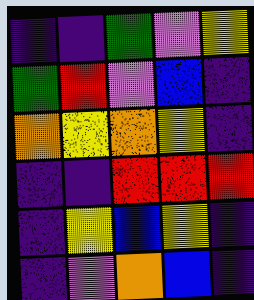[["indigo", "indigo", "green", "violet", "yellow"], ["green", "red", "violet", "blue", "indigo"], ["orange", "yellow", "orange", "yellow", "indigo"], ["indigo", "indigo", "red", "red", "red"], ["indigo", "yellow", "blue", "yellow", "indigo"], ["indigo", "violet", "orange", "blue", "indigo"]]